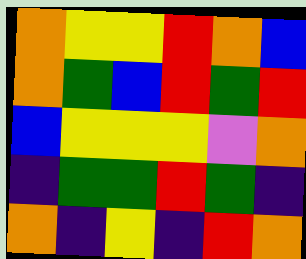[["orange", "yellow", "yellow", "red", "orange", "blue"], ["orange", "green", "blue", "red", "green", "red"], ["blue", "yellow", "yellow", "yellow", "violet", "orange"], ["indigo", "green", "green", "red", "green", "indigo"], ["orange", "indigo", "yellow", "indigo", "red", "orange"]]